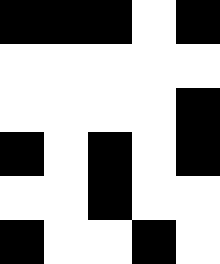[["black", "black", "black", "white", "black"], ["white", "white", "white", "white", "white"], ["white", "white", "white", "white", "black"], ["black", "white", "black", "white", "black"], ["white", "white", "black", "white", "white"], ["black", "white", "white", "black", "white"]]